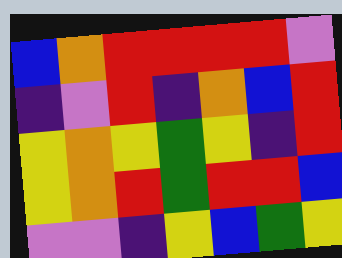[["blue", "orange", "red", "red", "red", "red", "violet"], ["indigo", "violet", "red", "indigo", "orange", "blue", "red"], ["yellow", "orange", "yellow", "green", "yellow", "indigo", "red"], ["yellow", "orange", "red", "green", "red", "red", "blue"], ["violet", "violet", "indigo", "yellow", "blue", "green", "yellow"]]